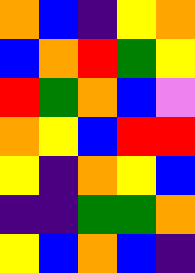[["orange", "blue", "indigo", "yellow", "orange"], ["blue", "orange", "red", "green", "yellow"], ["red", "green", "orange", "blue", "violet"], ["orange", "yellow", "blue", "red", "red"], ["yellow", "indigo", "orange", "yellow", "blue"], ["indigo", "indigo", "green", "green", "orange"], ["yellow", "blue", "orange", "blue", "indigo"]]